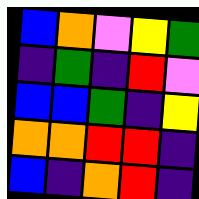[["blue", "orange", "violet", "yellow", "green"], ["indigo", "green", "indigo", "red", "violet"], ["blue", "blue", "green", "indigo", "yellow"], ["orange", "orange", "red", "red", "indigo"], ["blue", "indigo", "orange", "red", "indigo"]]